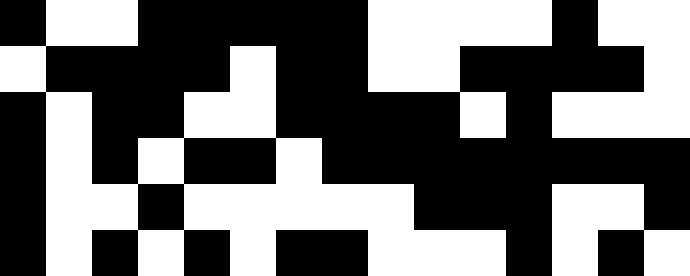[["black", "white", "white", "black", "black", "black", "black", "black", "white", "white", "white", "white", "black", "white", "white"], ["white", "black", "black", "black", "black", "white", "black", "black", "white", "white", "black", "black", "black", "black", "white"], ["black", "white", "black", "black", "white", "white", "black", "black", "black", "black", "white", "black", "white", "white", "white"], ["black", "white", "black", "white", "black", "black", "white", "black", "black", "black", "black", "black", "black", "black", "black"], ["black", "white", "white", "black", "white", "white", "white", "white", "white", "black", "black", "black", "white", "white", "black"], ["black", "white", "black", "white", "black", "white", "black", "black", "white", "white", "white", "black", "white", "black", "white"]]